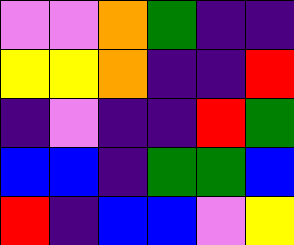[["violet", "violet", "orange", "green", "indigo", "indigo"], ["yellow", "yellow", "orange", "indigo", "indigo", "red"], ["indigo", "violet", "indigo", "indigo", "red", "green"], ["blue", "blue", "indigo", "green", "green", "blue"], ["red", "indigo", "blue", "blue", "violet", "yellow"]]